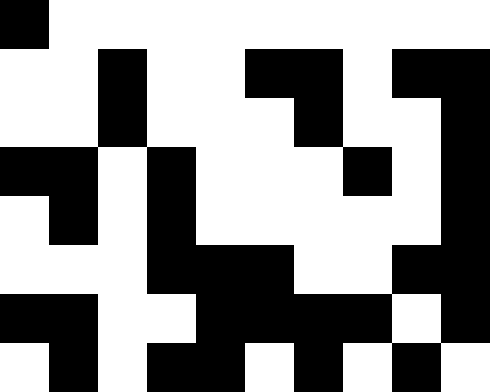[["black", "white", "white", "white", "white", "white", "white", "white", "white", "white"], ["white", "white", "black", "white", "white", "black", "black", "white", "black", "black"], ["white", "white", "black", "white", "white", "white", "black", "white", "white", "black"], ["black", "black", "white", "black", "white", "white", "white", "black", "white", "black"], ["white", "black", "white", "black", "white", "white", "white", "white", "white", "black"], ["white", "white", "white", "black", "black", "black", "white", "white", "black", "black"], ["black", "black", "white", "white", "black", "black", "black", "black", "white", "black"], ["white", "black", "white", "black", "black", "white", "black", "white", "black", "white"]]